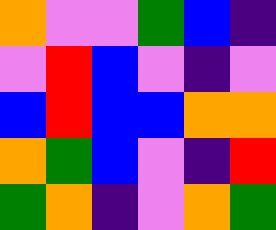[["orange", "violet", "violet", "green", "blue", "indigo"], ["violet", "red", "blue", "violet", "indigo", "violet"], ["blue", "red", "blue", "blue", "orange", "orange"], ["orange", "green", "blue", "violet", "indigo", "red"], ["green", "orange", "indigo", "violet", "orange", "green"]]